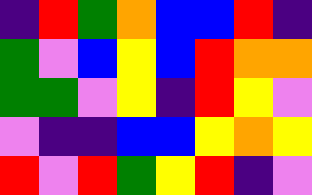[["indigo", "red", "green", "orange", "blue", "blue", "red", "indigo"], ["green", "violet", "blue", "yellow", "blue", "red", "orange", "orange"], ["green", "green", "violet", "yellow", "indigo", "red", "yellow", "violet"], ["violet", "indigo", "indigo", "blue", "blue", "yellow", "orange", "yellow"], ["red", "violet", "red", "green", "yellow", "red", "indigo", "violet"]]